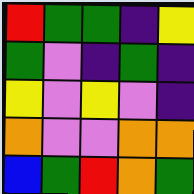[["red", "green", "green", "indigo", "yellow"], ["green", "violet", "indigo", "green", "indigo"], ["yellow", "violet", "yellow", "violet", "indigo"], ["orange", "violet", "violet", "orange", "orange"], ["blue", "green", "red", "orange", "green"]]